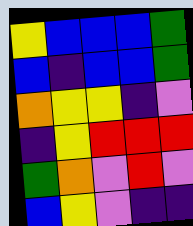[["yellow", "blue", "blue", "blue", "green"], ["blue", "indigo", "blue", "blue", "green"], ["orange", "yellow", "yellow", "indigo", "violet"], ["indigo", "yellow", "red", "red", "red"], ["green", "orange", "violet", "red", "violet"], ["blue", "yellow", "violet", "indigo", "indigo"]]